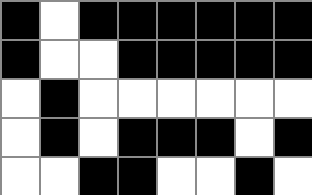[["black", "white", "black", "black", "black", "black", "black", "black"], ["black", "white", "white", "black", "black", "black", "black", "black"], ["white", "black", "white", "white", "white", "white", "white", "white"], ["white", "black", "white", "black", "black", "black", "white", "black"], ["white", "white", "black", "black", "white", "white", "black", "white"]]